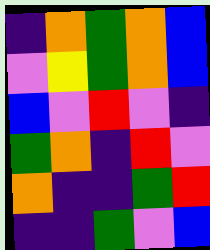[["indigo", "orange", "green", "orange", "blue"], ["violet", "yellow", "green", "orange", "blue"], ["blue", "violet", "red", "violet", "indigo"], ["green", "orange", "indigo", "red", "violet"], ["orange", "indigo", "indigo", "green", "red"], ["indigo", "indigo", "green", "violet", "blue"]]